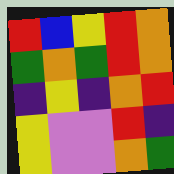[["red", "blue", "yellow", "red", "orange"], ["green", "orange", "green", "red", "orange"], ["indigo", "yellow", "indigo", "orange", "red"], ["yellow", "violet", "violet", "red", "indigo"], ["yellow", "violet", "violet", "orange", "green"]]